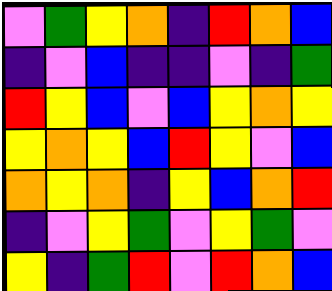[["violet", "green", "yellow", "orange", "indigo", "red", "orange", "blue"], ["indigo", "violet", "blue", "indigo", "indigo", "violet", "indigo", "green"], ["red", "yellow", "blue", "violet", "blue", "yellow", "orange", "yellow"], ["yellow", "orange", "yellow", "blue", "red", "yellow", "violet", "blue"], ["orange", "yellow", "orange", "indigo", "yellow", "blue", "orange", "red"], ["indigo", "violet", "yellow", "green", "violet", "yellow", "green", "violet"], ["yellow", "indigo", "green", "red", "violet", "red", "orange", "blue"]]